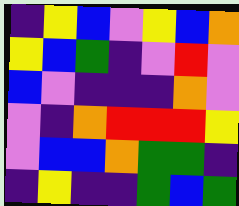[["indigo", "yellow", "blue", "violet", "yellow", "blue", "orange"], ["yellow", "blue", "green", "indigo", "violet", "red", "violet"], ["blue", "violet", "indigo", "indigo", "indigo", "orange", "violet"], ["violet", "indigo", "orange", "red", "red", "red", "yellow"], ["violet", "blue", "blue", "orange", "green", "green", "indigo"], ["indigo", "yellow", "indigo", "indigo", "green", "blue", "green"]]